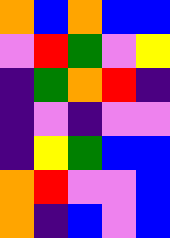[["orange", "blue", "orange", "blue", "blue"], ["violet", "red", "green", "violet", "yellow"], ["indigo", "green", "orange", "red", "indigo"], ["indigo", "violet", "indigo", "violet", "violet"], ["indigo", "yellow", "green", "blue", "blue"], ["orange", "red", "violet", "violet", "blue"], ["orange", "indigo", "blue", "violet", "blue"]]